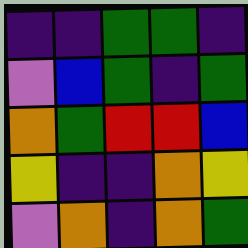[["indigo", "indigo", "green", "green", "indigo"], ["violet", "blue", "green", "indigo", "green"], ["orange", "green", "red", "red", "blue"], ["yellow", "indigo", "indigo", "orange", "yellow"], ["violet", "orange", "indigo", "orange", "green"]]